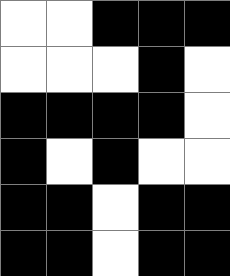[["white", "white", "black", "black", "black"], ["white", "white", "white", "black", "white"], ["black", "black", "black", "black", "white"], ["black", "white", "black", "white", "white"], ["black", "black", "white", "black", "black"], ["black", "black", "white", "black", "black"]]